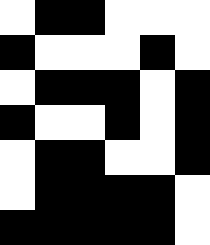[["white", "black", "black", "white", "white", "white"], ["black", "white", "white", "white", "black", "white"], ["white", "black", "black", "black", "white", "black"], ["black", "white", "white", "black", "white", "black"], ["white", "black", "black", "white", "white", "black"], ["white", "black", "black", "black", "black", "white"], ["black", "black", "black", "black", "black", "white"]]